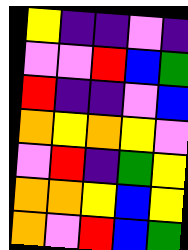[["yellow", "indigo", "indigo", "violet", "indigo"], ["violet", "violet", "red", "blue", "green"], ["red", "indigo", "indigo", "violet", "blue"], ["orange", "yellow", "orange", "yellow", "violet"], ["violet", "red", "indigo", "green", "yellow"], ["orange", "orange", "yellow", "blue", "yellow"], ["orange", "violet", "red", "blue", "green"]]